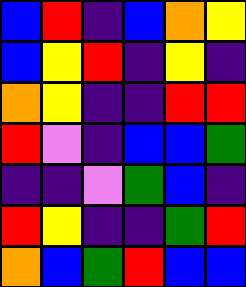[["blue", "red", "indigo", "blue", "orange", "yellow"], ["blue", "yellow", "red", "indigo", "yellow", "indigo"], ["orange", "yellow", "indigo", "indigo", "red", "red"], ["red", "violet", "indigo", "blue", "blue", "green"], ["indigo", "indigo", "violet", "green", "blue", "indigo"], ["red", "yellow", "indigo", "indigo", "green", "red"], ["orange", "blue", "green", "red", "blue", "blue"]]